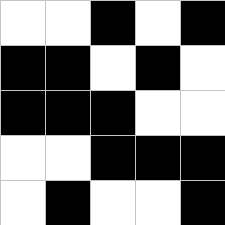[["white", "white", "black", "white", "black"], ["black", "black", "white", "black", "white"], ["black", "black", "black", "white", "white"], ["white", "white", "black", "black", "black"], ["white", "black", "white", "white", "black"]]